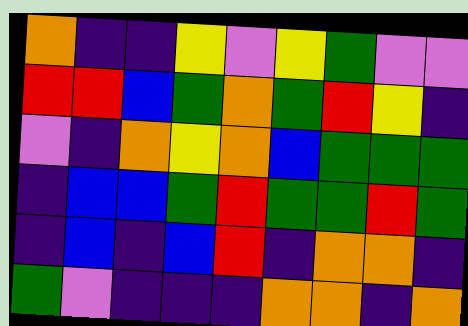[["orange", "indigo", "indigo", "yellow", "violet", "yellow", "green", "violet", "violet"], ["red", "red", "blue", "green", "orange", "green", "red", "yellow", "indigo"], ["violet", "indigo", "orange", "yellow", "orange", "blue", "green", "green", "green"], ["indigo", "blue", "blue", "green", "red", "green", "green", "red", "green"], ["indigo", "blue", "indigo", "blue", "red", "indigo", "orange", "orange", "indigo"], ["green", "violet", "indigo", "indigo", "indigo", "orange", "orange", "indigo", "orange"]]